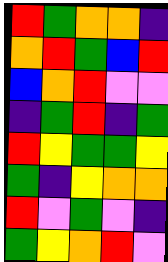[["red", "green", "orange", "orange", "indigo"], ["orange", "red", "green", "blue", "red"], ["blue", "orange", "red", "violet", "violet"], ["indigo", "green", "red", "indigo", "green"], ["red", "yellow", "green", "green", "yellow"], ["green", "indigo", "yellow", "orange", "orange"], ["red", "violet", "green", "violet", "indigo"], ["green", "yellow", "orange", "red", "violet"]]